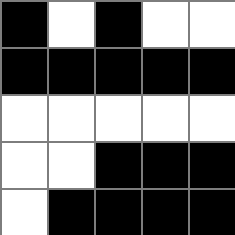[["black", "white", "black", "white", "white"], ["black", "black", "black", "black", "black"], ["white", "white", "white", "white", "white"], ["white", "white", "black", "black", "black"], ["white", "black", "black", "black", "black"]]